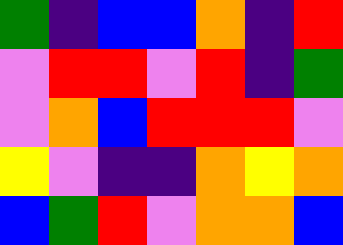[["green", "indigo", "blue", "blue", "orange", "indigo", "red"], ["violet", "red", "red", "violet", "red", "indigo", "green"], ["violet", "orange", "blue", "red", "red", "red", "violet"], ["yellow", "violet", "indigo", "indigo", "orange", "yellow", "orange"], ["blue", "green", "red", "violet", "orange", "orange", "blue"]]